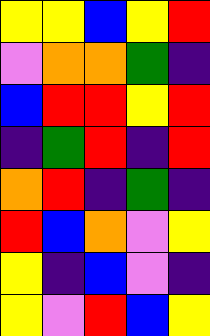[["yellow", "yellow", "blue", "yellow", "red"], ["violet", "orange", "orange", "green", "indigo"], ["blue", "red", "red", "yellow", "red"], ["indigo", "green", "red", "indigo", "red"], ["orange", "red", "indigo", "green", "indigo"], ["red", "blue", "orange", "violet", "yellow"], ["yellow", "indigo", "blue", "violet", "indigo"], ["yellow", "violet", "red", "blue", "yellow"]]